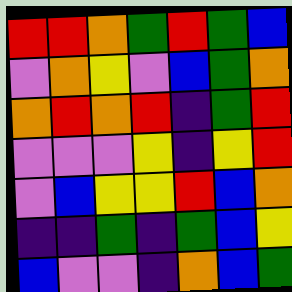[["red", "red", "orange", "green", "red", "green", "blue"], ["violet", "orange", "yellow", "violet", "blue", "green", "orange"], ["orange", "red", "orange", "red", "indigo", "green", "red"], ["violet", "violet", "violet", "yellow", "indigo", "yellow", "red"], ["violet", "blue", "yellow", "yellow", "red", "blue", "orange"], ["indigo", "indigo", "green", "indigo", "green", "blue", "yellow"], ["blue", "violet", "violet", "indigo", "orange", "blue", "green"]]